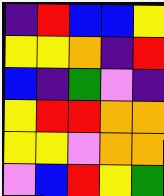[["indigo", "red", "blue", "blue", "yellow"], ["yellow", "yellow", "orange", "indigo", "red"], ["blue", "indigo", "green", "violet", "indigo"], ["yellow", "red", "red", "orange", "orange"], ["yellow", "yellow", "violet", "orange", "orange"], ["violet", "blue", "red", "yellow", "green"]]